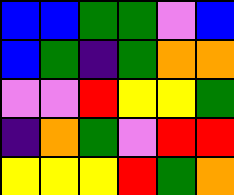[["blue", "blue", "green", "green", "violet", "blue"], ["blue", "green", "indigo", "green", "orange", "orange"], ["violet", "violet", "red", "yellow", "yellow", "green"], ["indigo", "orange", "green", "violet", "red", "red"], ["yellow", "yellow", "yellow", "red", "green", "orange"]]